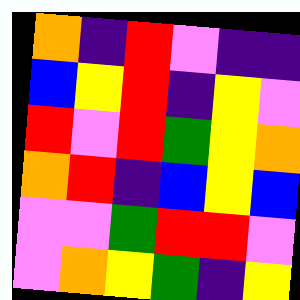[["orange", "indigo", "red", "violet", "indigo", "indigo"], ["blue", "yellow", "red", "indigo", "yellow", "violet"], ["red", "violet", "red", "green", "yellow", "orange"], ["orange", "red", "indigo", "blue", "yellow", "blue"], ["violet", "violet", "green", "red", "red", "violet"], ["violet", "orange", "yellow", "green", "indigo", "yellow"]]